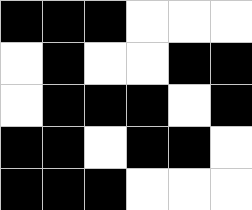[["black", "black", "black", "white", "white", "white"], ["white", "black", "white", "white", "black", "black"], ["white", "black", "black", "black", "white", "black"], ["black", "black", "white", "black", "black", "white"], ["black", "black", "black", "white", "white", "white"]]